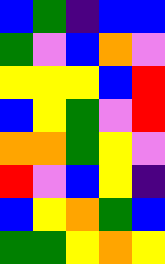[["blue", "green", "indigo", "blue", "blue"], ["green", "violet", "blue", "orange", "violet"], ["yellow", "yellow", "yellow", "blue", "red"], ["blue", "yellow", "green", "violet", "red"], ["orange", "orange", "green", "yellow", "violet"], ["red", "violet", "blue", "yellow", "indigo"], ["blue", "yellow", "orange", "green", "blue"], ["green", "green", "yellow", "orange", "yellow"]]